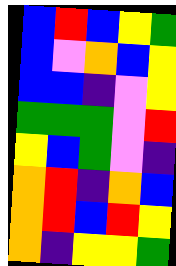[["blue", "red", "blue", "yellow", "green"], ["blue", "violet", "orange", "blue", "yellow"], ["blue", "blue", "indigo", "violet", "yellow"], ["green", "green", "green", "violet", "red"], ["yellow", "blue", "green", "violet", "indigo"], ["orange", "red", "indigo", "orange", "blue"], ["orange", "red", "blue", "red", "yellow"], ["orange", "indigo", "yellow", "yellow", "green"]]